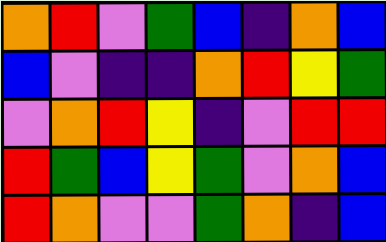[["orange", "red", "violet", "green", "blue", "indigo", "orange", "blue"], ["blue", "violet", "indigo", "indigo", "orange", "red", "yellow", "green"], ["violet", "orange", "red", "yellow", "indigo", "violet", "red", "red"], ["red", "green", "blue", "yellow", "green", "violet", "orange", "blue"], ["red", "orange", "violet", "violet", "green", "orange", "indigo", "blue"]]